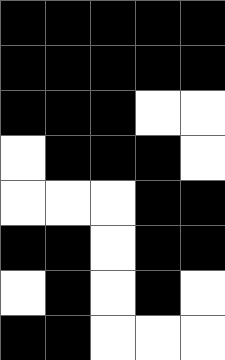[["black", "black", "black", "black", "black"], ["black", "black", "black", "black", "black"], ["black", "black", "black", "white", "white"], ["white", "black", "black", "black", "white"], ["white", "white", "white", "black", "black"], ["black", "black", "white", "black", "black"], ["white", "black", "white", "black", "white"], ["black", "black", "white", "white", "white"]]